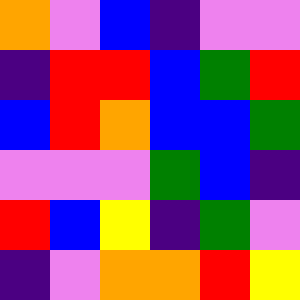[["orange", "violet", "blue", "indigo", "violet", "violet"], ["indigo", "red", "red", "blue", "green", "red"], ["blue", "red", "orange", "blue", "blue", "green"], ["violet", "violet", "violet", "green", "blue", "indigo"], ["red", "blue", "yellow", "indigo", "green", "violet"], ["indigo", "violet", "orange", "orange", "red", "yellow"]]